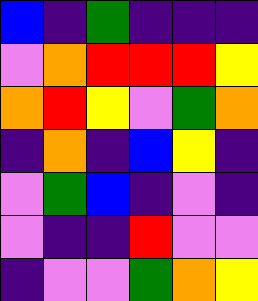[["blue", "indigo", "green", "indigo", "indigo", "indigo"], ["violet", "orange", "red", "red", "red", "yellow"], ["orange", "red", "yellow", "violet", "green", "orange"], ["indigo", "orange", "indigo", "blue", "yellow", "indigo"], ["violet", "green", "blue", "indigo", "violet", "indigo"], ["violet", "indigo", "indigo", "red", "violet", "violet"], ["indigo", "violet", "violet", "green", "orange", "yellow"]]